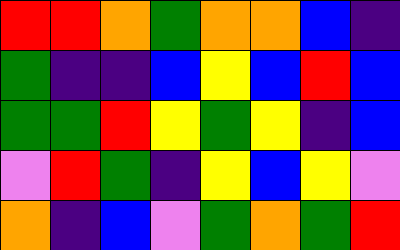[["red", "red", "orange", "green", "orange", "orange", "blue", "indigo"], ["green", "indigo", "indigo", "blue", "yellow", "blue", "red", "blue"], ["green", "green", "red", "yellow", "green", "yellow", "indigo", "blue"], ["violet", "red", "green", "indigo", "yellow", "blue", "yellow", "violet"], ["orange", "indigo", "blue", "violet", "green", "orange", "green", "red"]]